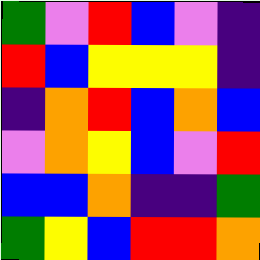[["green", "violet", "red", "blue", "violet", "indigo"], ["red", "blue", "yellow", "yellow", "yellow", "indigo"], ["indigo", "orange", "red", "blue", "orange", "blue"], ["violet", "orange", "yellow", "blue", "violet", "red"], ["blue", "blue", "orange", "indigo", "indigo", "green"], ["green", "yellow", "blue", "red", "red", "orange"]]